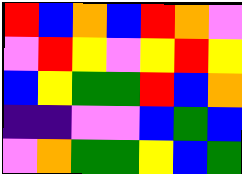[["red", "blue", "orange", "blue", "red", "orange", "violet"], ["violet", "red", "yellow", "violet", "yellow", "red", "yellow"], ["blue", "yellow", "green", "green", "red", "blue", "orange"], ["indigo", "indigo", "violet", "violet", "blue", "green", "blue"], ["violet", "orange", "green", "green", "yellow", "blue", "green"]]